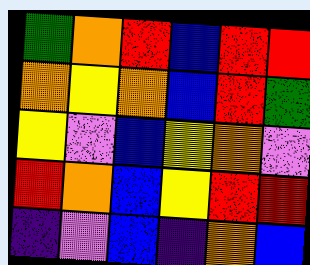[["green", "orange", "red", "blue", "red", "red"], ["orange", "yellow", "orange", "blue", "red", "green"], ["yellow", "violet", "blue", "yellow", "orange", "violet"], ["red", "orange", "blue", "yellow", "red", "red"], ["indigo", "violet", "blue", "indigo", "orange", "blue"]]